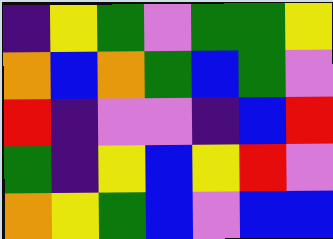[["indigo", "yellow", "green", "violet", "green", "green", "yellow"], ["orange", "blue", "orange", "green", "blue", "green", "violet"], ["red", "indigo", "violet", "violet", "indigo", "blue", "red"], ["green", "indigo", "yellow", "blue", "yellow", "red", "violet"], ["orange", "yellow", "green", "blue", "violet", "blue", "blue"]]